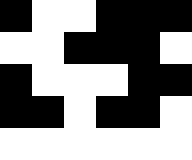[["black", "white", "white", "black", "black", "black"], ["white", "white", "black", "black", "black", "white"], ["black", "white", "white", "white", "black", "black"], ["black", "black", "white", "black", "black", "white"], ["white", "white", "white", "white", "white", "white"]]